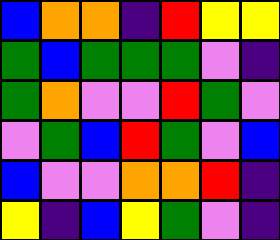[["blue", "orange", "orange", "indigo", "red", "yellow", "yellow"], ["green", "blue", "green", "green", "green", "violet", "indigo"], ["green", "orange", "violet", "violet", "red", "green", "violet"], ["violet", "green", "blue", "red", "green", "violet", "blue"], ["blue", "violet", "violet", "orange", "orange", "red", "indigo"], ["yellow", "indigo", "blue", "yellow", "green", "violet", "indigo"]]